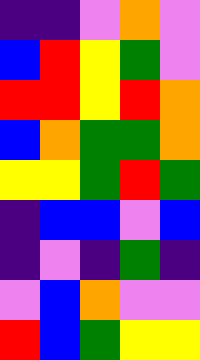[["indigo", "indigo", "violet", "orange", "violet"], ["blue", "red", "yellow", "green", "violet"], ["red", "red", "yellow", "red", "orange"], ["blue", "orange", "green", "green", "orange"], ["yellow", "yellow", "green", "red", "green"], ["indigo", "blue", "blue", "violet", "blue"], ["indigo", "violet", "indigo", "green", "indigo"], ["violet", "blue", "orange", "violet", "violet"], ["red", "blue", "green", "yellow", "yellow"]]